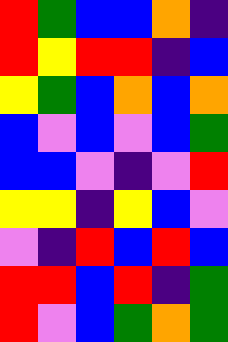[["red", "green", "blue", "blue", "orange", "indigo"], ["red", "yellow", "red", "red", "indigo", "blue"], ["yellow", "green", "blue", "orange", "blue", "orange"], ["blue", "violet", "blue", "violet", "blue", "green"], ["blue", "blue", "violet", "indigo", "violet", "red"], ["yellow", "yellow", "indigo", "yellow", "blue", "violet"], ["violet", "indigo", "red", "blue", "red", "blue"], ["red", "red", "blue", "red", "indigo", "green"], ["red", "violet", "blue", "green", "orange", "green"]]